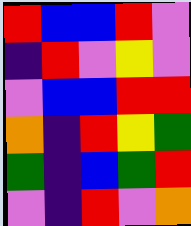[["red", "blue", "blue", "red", "violet"], ["indigo", "red", "violet", "yellow", "violet"], ["violet", "blue", "blue", "red", "red"], ["orange", "indigo", "red", "yellow", "green"], ["green", "indigo", "blue", "green", "red"], ["violet", "indigo", "red", "violet", "orange"]]